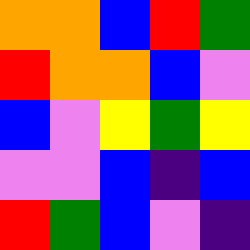[["orange", "orange", "blue", "red", "green"], ["red", "orange", "orange", "blue", "violet"], ["blue", "violet", "yellow", "green", "yellow"], ["violet", "violet", "blue", "indigo", "blue"], ["red", "green", "blue", "violet", "indigo"]]